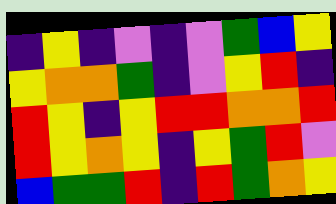[["indigo", "yellow", "indigo", "violet", "indigo", "violet", "green", "blue", "yellow"], ["yellow", "orange", "orange", "green", "indigo", "violet", "yellow", "red", "indigo"], ["red", "yellow", "indigo", "yellow", "red", "red", "orange", "orange", "red"], ["red", "yellow", "orange", "yellow", "indigo", "yellow", "green", "red", "violet"], ["blue", "green", "green", "red", "indigo", "red", "green", "orange", "yellow"]]